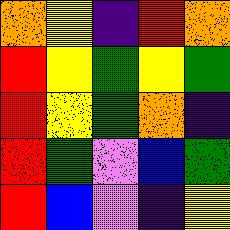[["orange", "yellow", "indigo", "red", "orange"], ["red", "yellow", "green", "yellow", "green"], ["red", "yellow", "green", "orange", "indigo"], ["red", "green", "violet", "blue", "green"], ["red", "blue", "violet", "indigo", "yellow"]]